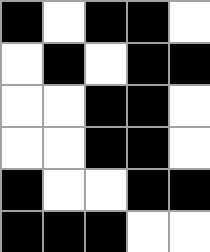[["black", "white", "black", "black", "white"], ["white", "black", "white", "black", "black"], ["white", "white", "black", "black", "white"], ["white", "white", "black", "black", "white"], ["black", "white", "white", "black", "black"], ["black", "black", "black", "white", "white"]]